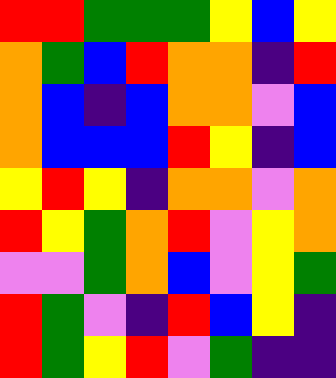[["red", "red", "green", "green", "green", "yellow", "blue", "yellow"], ["orange", "green", "blue", "red", "orange", "orange", "indigo", "red"], ["orange", "blue", "indigo", "blue", "orange", "orange", "violet", "blue"], ["orange", "blue", "blue", "blue", "red", "yellow", "indigo", "blue"], ["yellow", "red", "yellow", "indigo", "orange", "orange", "violet", "orange"], ["red", "yellow", "green", "orange", "red", "violet", "yellow", "orange"], ["violet", "violet", "green", "orange", "blue", "violet", "yellow", "green"], ["red", "green", "violet", "indigo", "red", "blue", "yellow", "indigo"], ["red", "green", "yellow", "red", "violet", "green", "indigo", "indigo"]]